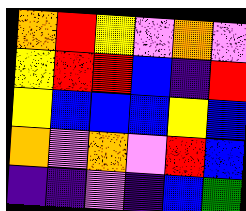[["orange", "red", "yellow", "violet", "orange", "violet"], ["yellow", "red", "red", "blue", "indigo", "red"], ["yellow", "blue", "blue", "blue", "yellow", "blue"], ["orange", "violet", "orange", "violet", "red", "blue"], ["indigo", "indigo", "violet", "indigo", "blue", "green"]]